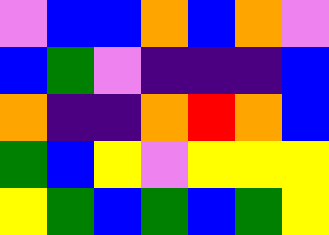[["violet", "blue", "blue", "orange", "blue", "orange", "violet"], ["blue", "green", "violet", "indigo", "indigo", "indigo", "blue"], ["orange", "indigo", "indigo", "orange", "red", "orange", "blue"], ["green", "blue", "yellow", "violet", "yellow", "yellow", "yellow"], ["yellow", "green", "blue", "green", "blue", "green", "yellow"]]